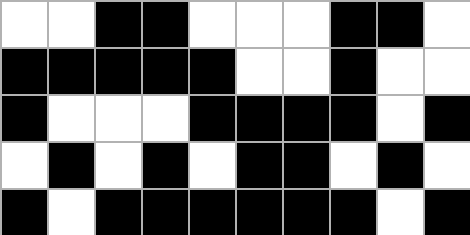[["white", "white", "black", "black", "white", "white", "white", "black", "black", "white"], ["black", "black", "black", "black", "black", "white", "white", "black", "white", "white"], ["black", "white", "white", "white", "black", "black", "black", "black", "white", "black"], ["white", "black", "white", "black", "white", "black", "black", "white", "black", "white"], ["black", "white", "black", "black", "black", "black", "black", "black", "white", "black"]]